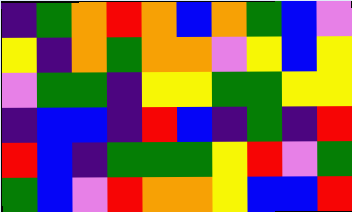[["indigo", "green", "orange", "red", "orange", "blue", "orange", "green", "blue", "violet"], ["yellow", "indigo", "orange", "green", "orange", "orange", "violet", "yellow", "blue", "yellow"], ["violet", "green", "green", "indigo", "yellow", "yellow", "green", "green", "yellow", "yellow"], ["indigo", "blue", "blue", "indigo", "red", "blue", "indigo", "green", "indigo", "red"], ["red", "blue", "indigo", "green", "green", "green", "yellow", "red", "violet", "green"], ["green", "blue", "violet", "red", "orange", "orange", "yellow", "blue", "blue", "red"]]